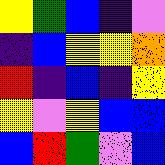[["yellow", "green", "blue", "indigo", "violet"], ["indigo", "blue", "yellow", "yellow", "orange"], ["red", "indigo", "blue", "indigo", "yellow"], ["yellow", "violet", "yellow", "blue", "blue"], ["blue", "red", "green", "violet", "blue"]]